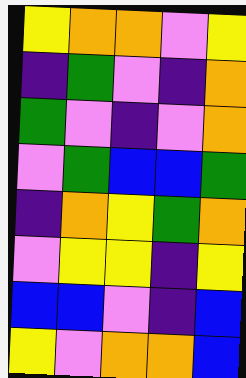[["yellow", "orange", "orange", "violet", "yellow"], ["indigo", "green", "violet", "indigo", "orange"], ["green", "violet", "indigo", "violet", "orange"], ["violet", "green", "blue", "blue", "green"], ["indigo", "orange", "yellow", "green", "orange"], ["violet", "yellow", "yellow", "indigo", "yellow"], ["blue", "blue", "violet", "indigo", "blue"], ["yellow", "violet", "orange", "orange", "blue"]]